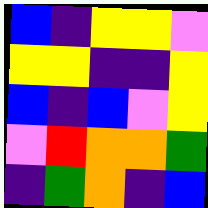[["blue", "indigo", "yellow", "yellow", "violet"], ["yellow", "yellow", "indigo", "indigo", "yellow"], ["blue", "indigo", "blue", "violet", "yellow"], ["violet", "red", "orange", "orange", "green"], ["indigo", "green", "orange", "indigo", "blue"]]